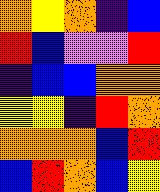[["orange", "yellow", "orange", "indigo", "blue"], ["red", "blue", "violet", "violet", "red"], ["indigo", "blue", "blue", "orange", "orange"], ["yellow", "yellow", "indigo", "red", "orange"], ["orange", "orange", "orange", "blue", "red"], ["blue", "red", "orange", "blue", "yellow"]]